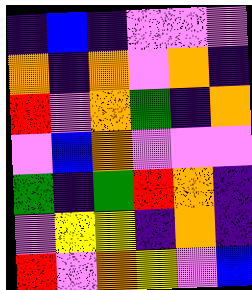[["indigo", "blue", "indigo", "violet", "violet", "violet"], ["orange", "indigo", "orange", "violet", "orange", "indigo"], ["red", "violet", "orange", "green", "indigo", "orange"], ["violet", "blue", "orange", "violet", "violet", "violet"], ["green", "indigo", "green", "red", "orange", "indigo"], ["violet", "yellow", "yellow", "indigo", "orange", "indigo"], ["red", "violet", "orange", "yellow", "violet", "blue"]]